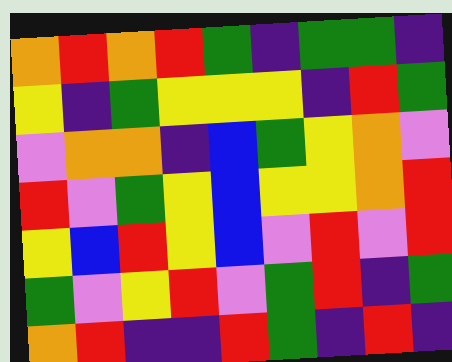[["orange", "red", "orange", "red", "green", "indigo", "green", "green", "indigo"], ["yellow", "indigo", "green", "yellow", "yellow", "yellow", "indigo", "red", "green"], ["violet", "orange", "orange", "indigo", "blue", "green", "yellow", "orange", "violet"], ["red", "violet", "green", "yellow", "blue", "yellow", "yellow", "orange", "red"], ["yellow", "blue", "red", "yellow", "blue", "violet", "red", "violet", "red"], ["green", "violet", "yellow", "red", "violet", "green", "red", "indigo", "green"], ["orange", "red", "indigo", "indigo", "red", "green", "indigo", "red", "indigo"]]